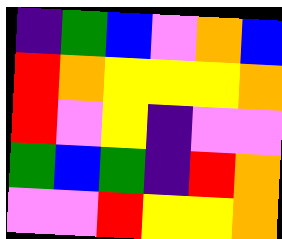[["indigo", "green", "blue", "violet", "orange", "blue"], ["red", "orange", "yellow", "yellow", "yellow", "orange"], ["red", "violet", "yellow", "indigo", "violet", "violet"], ["green", "blue", "green", "indigo", "red", "orange"], ["violet", "violet", "red", "yellow", "yellow", "orange"]]